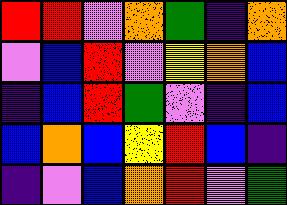[["red", "red", "violet", "orange", "green", "indigo", "orange"], ["violet", "blue", "red", "violet", "yellow", "orange", "blue"], ["indigo", "blue", "red", "green", "violet", "indigo", "blue"], ["blue", "orange", "blue", "yellow", "red", "blue", "indigo"], ["indigo", "violet", "blue", "orange", "red", "violet", "green"]]